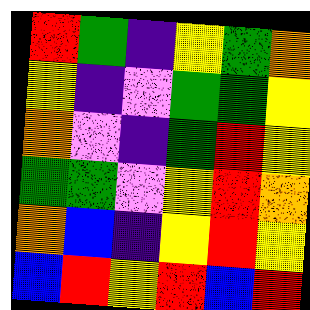[["red", "green", "indigo", "yellow", "green", "orange"], ["yellow", "indigo", "violet", "green", "green", "yellow"], ["orange", "violet", "indigo", "green", "red", "yellow"], ["green", "green", "violet", "yellow", "red", "orange"], ["orange", "blue", "indigo", "yellow", "red", "yellow"], ["blue", "red", "yellow", "red", "blue", "red"]]